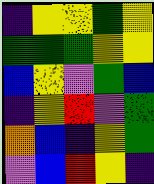[["indigo", "yellow", "yellow", "green", "yellow"], ["green", "green", "green", "yellow", "yellow"], ["blue", "yellow", "violet", "green", "blue"], ["indigo", "yellow", "red", "violet", "green"], ["orange", "blue", "indigo", "yellow", "green"], ["violet", "blue", "red", "yellow", "indigo"]]